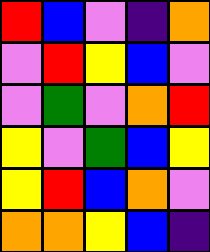[["red", "blue", "violet", "indigo", "orange"], ["violet", "red", "yellow", "blue", "violet"], ["violet", "green", "violet", "orange", "red"], ["yellow", "violet", "green", "blue", "yellow"], ["yellow", "red", "blue", "orange", "violet"], ["orange", "orange", "yellow", "blue", "indigo"]]